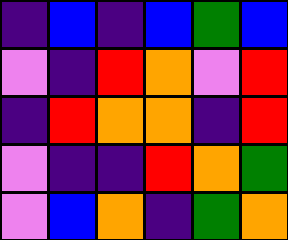[["indigo", "blue", "indigo", "blue", "green", "blue"], ["violet", "indigo", "red", "orange", "violet", "red"], ["indigo", "red", "orange", "orange", "indigo", "red"], ["violet", "indigo", "indigo", "red", "orange", "green"], ["violet", "blue", "orange", "indigo", "green", "orange"]]